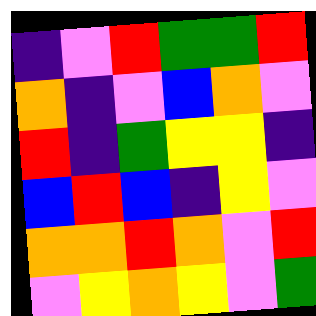[["indigo", "violet", "red", "green", "green", "red"], ["orange", "indigo", "violet", "blue", "orange", "violet"], ["red", "indigo", "green", "yellow", "yellow", "indigo"], ["blue", "red", "blue", "indigo", "yellow", "violet"], ["orange", "orange", "red", "orange", "violet", "red"], ["violet", "yellow", "orange", "yellow", "violet", "green"]]